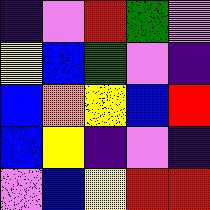[["indigo", "violet", "red", "green", "violet"], ["yellow", "blue", "green", "violet", "indigo"], ["blue", "orange", "yellow", "blue", "red"], ["blue", "yellow", "indigo", "violet", "indigo"], ["violet", "blue", "yellow", "red", "red"]]